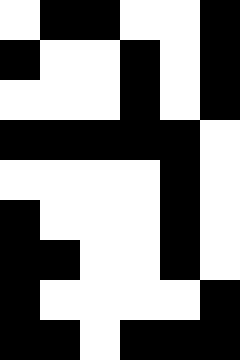[["white", "black", "black", "white", "white", "black"], ["black", "white", "white", "black", "white", "black"], ["white", "white", "white", "black", "white", "black"], ["black", "black", "black", "black", "black", "white"], ["white", "white", "white", "white", "black", "white"], ["black", "white", "white", "white", "black", "white"], ["black", "black", "white", "white", "black", "white"], ["black", "white", "white", "white", "white", "black"], ["black", "black", "white", "black", "black", "black"]]